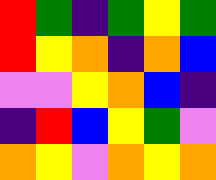[["red", "green", "indigo", "green", "yellow", "green"], ["red", "yellow", "orange", "indigo", "orange", "blue"], ["violet", "violet", "yellow", "orange", "blue", "indigo"], ["indigo", "red", "blue", "yellow", "green", "violet"], ["orange", "yellow", "violet", "orange", "yellow", "orange"]]